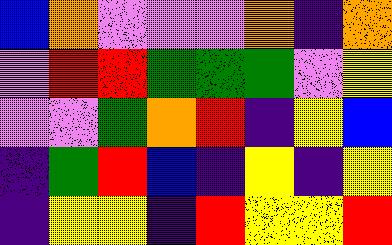[["blue", "orange", "violet", "violet", "violet", "orange", "indigo", "orange"], ["violet", "red", "red", "green", "green", "green", "violet", "yellow"], ["violet", "violet", "green", "orange", "red", "indigo", "yellow", "blue"], ["indigo", "green", "red", "blue", "indigo", "yellow", "indigo", "yellow"], ["indigo", "yellow", "yellow", "indigo", "red", "yellow", "yellow", "red"]]